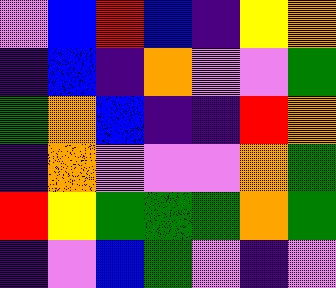[["violet", "blue", "red", "blue", "indigo", "yellow", "orange"], ["indigo", "blue", "indigo", "orange", "violet", "violet", "green"], ["green", "orange", "blue", "indigo", "indigo", "red", "orange"], ["indigo", "orange", "violet", "violet", "violet", "orange", "green"], ["red", "yellow", "green", "green", "green", "orange", "green"], ["indigo", "violet", "blue", "green", "violet", "indigo", "violet"]]